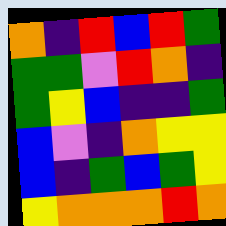[["orange", "indigo", "red", "blue", "red", "green"], ["green", "green", "violet", "red", "orange", "indigo"], ["green", "yellow", "blue", "indigo", "indigo", "green"], ["blue", "violet", "indigo", "orange", "yellow", "yellow"], ["blue", "indigo", "green", "blue", "green", "yellow"], ["yellow", "orange", "orange", "orange", "red", "orange"]]